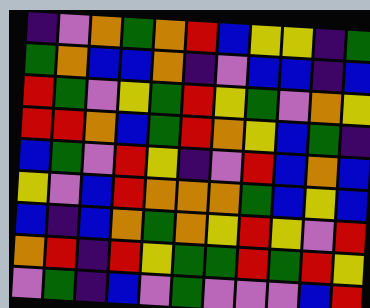[["indigo", "violet", "orange", "green", "orange", "red", "blue", "yellow", "yellow", "indigo", "green"], ["green", "orange", "blue", "blue", "orange", "indigo", "violet", "blue", "blue", "indigo", "blue"], ["red", "green", "violet", "yellow", "green", "red", "yellow", "green", "violet", "orange", "yellow"], ["red", "red", "orange", "blue", "green", "red", "orange", "yellow", "blue", "green", "indigo"], ["blue", "green", "violet", "red", "yellow", "indigo", "violet", "red", "blue", "orange", "blue"], ["yellow", "violet", "blue", "red", "orange", "orange", "orange", "green", "blue", "yellow", "blue"], ["blue", "indigo", "blue", "orange", "green", "orange", "yellow", "red", "yellow", "violet", "red"], ["orange", "red", "indigo", "red", "yellow", "green", "green", "red", "green", "red", "yellow"], ["violet", "green", "indigo", "blue", "violet", "green", "violet", "violet", "violet", "blue", "red"]]